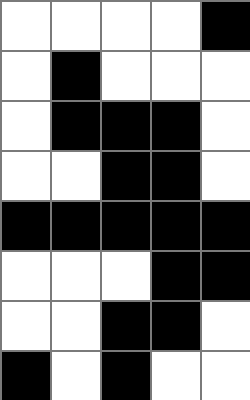[["white", "white", "white", "white", "black"], ["white", "black", "white", "white", "white"], ["white", "black", "black", "black", "white"], ["white", "white", "black", "black", "white"], ["black", "black", "black", "black", "black"], ["white", "white", "white", "black", "black"], ["white", "white", "black", "black", "white"], ["black", "white", "black", "white", "white"]]